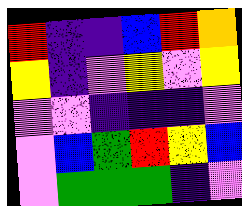[["red", "indigo", "indigo", "blue", "red", "orange"], ["yellow", "indigo", "violet", "yellow", "violet", "yellow"], ["violet", "violet", "indigo", "indigo", "indigo", "violet"], ["violet", "blue", "green", "red", "yellow", "blue"], ["violet", "green", "green", "green", "indigo", "violet"]]